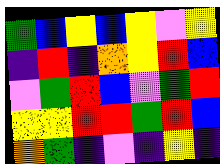[["green", "blue", "yellow", "blue", "yellow", "violet", "yellow"], ["indigo", "red", "indigo", "orange", "yellow", "red", "blue"], ["violet", "green", "red", "blue", "violet", "green", "red"], ["yellow", "yellow", "red", "red", "green", "red", "blue"], ["orange", "green", "indigo", "violet", "indigo", "yellow", "indigo"]]